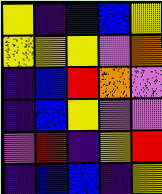[["yellow", "indigo", "blue", "blue", "yellow"], ["yellow", "yellow", "yellow", "violet", "orange"], ["indigo", "blue", "red", "orange", "violet"], ["indigo", "blue", "yellow", "violet", "violet"], ["violet", "red", "indigo", "yellow", "red"], ["indigo", "blue", "blue", "indigo", "yellow"]]